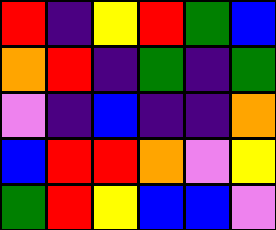[["red", "indigo", "yellow", "red", "green", "blue"], ["orange", "red", "indigo", "green", "indigo", "green"], ["violet", "indigo", "blue", "indigo", "indigo", "orange"], ["blue", "red", "red", "orange", "violet", "yellow"], ["green", "red", "yellow", "blue", "blue", "violet"]]